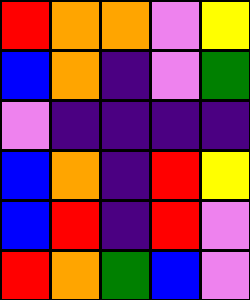[["red", "orange", "orange", "violet", "yellow"], ["blue", "orange", "indigo", "violet", "green"], ["violet", "indigo", "indigo", "indigo", "indigo"], ["blue", "orange", "indigo", "red", "yellow"], ["blue", "red", "indigo", "red", "violet"], ["red", "orange", "green", "blue", "violet"]]